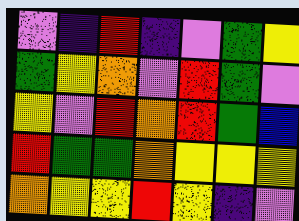[["violet", "indigo", "red", "indigo", "violet", "green", "yellow"], ["green", "yellow", "orange", "violet", "red", "green", "violet"], ["yellow", "violet", "red", "orange", "red", "green", "blue"], ["red", "green", "green", "orange", "yellow", "yellow", "yellow"], ["orange", "yellow", "yellow", "red", "yellow", "indigo", "violet"]]